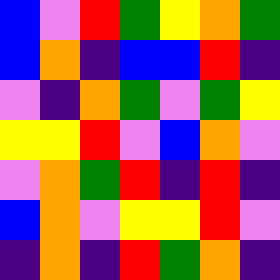[["blue", "violet", "red", "green", "yellow", "orange", "green"], ["blue", "orange", "indigo", "blue", "blue", "red", "indigo"], ["violet", "indigo", "orange", "green", "violet", "green", "yellow"], ["yellow", "yellow", "red", "violet", "blue", "orange", "violet"], ["violet", "orange", "green", "red", "indigo", "red", "indigo"], ["blue", "orange", "violet", "yellow", "yellow", "red", "violet"], ["indigo", "orange", "indigo", "red", "green", "orange", "indigo"]]